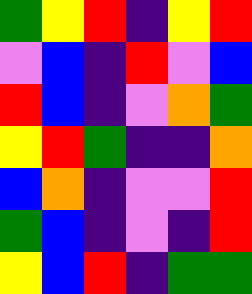[["green", "yellow", "red", "indigo", "yellow", "red"], ["violet", "blue", "indigo", "red", "violet", "blue"], ["red", "blue", "indigo", "violet", "orange", "green"], ["yellow", "red", "green", "indigo", "indigo", "orange"], ["blue", "orange", "indigo", "violet", "violet", "red"], ["green", "blue", "indigo", "violet", "indigo", "red"], ["yellow", "blue", "red", "indigo", "green", "green"]]